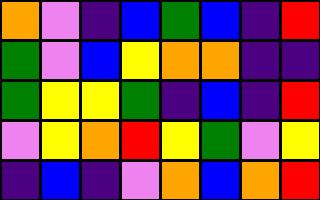[["orange", "violet", "indigo", "blue", "green", "blue", "indigo", "red"], ["green", "violet", "blue", "yellow", "orange", "orange", "indigo", "indigo"], ["green", "yellow", "yellow", "green", "indigo", "blue", "indigo", "red"], ["violet", "yellow", "orange", "red", "yellow", "green", "violet", "yellow"], ["indigo", "blue", "indigo", "violet", "orange", "blue", "orange", "red"]]